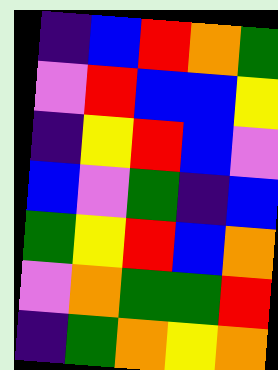[["indigo", "blue", "red", "orange", "green"], ["violet", "red", "blue", "blue", "yellow"], ["indigo", "yellow", "red", "blue", "violet"], ["blue", "violet", "green", "indigo", "blue"], ["green", "yellow", "red", "blue", "orange"], ["violet", "orange", "green", "green", "red"], ["indigo", "green", "orange", "yellow", "orange"]]